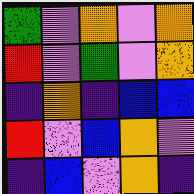[["green", "violet", "orange", "violet", "orange"], ["red", "violet", "green", "violet", "orange"], ["indigo", "orange", "indigo", "blue", "blue"], ["red", "violet", "blue", "orange", "violet"], ["indigo", "blue", "violet", "orange", "indigo"]]